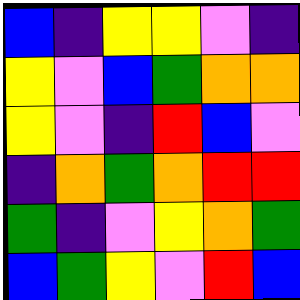[["blue", "indigo", "yellow", "yellow", "violet", "indigo"], ["yellow", "violet", "blue", "green", "orange", "orange"], ["yellow", "violet", "indigo", "red", "blue", "violet"], ["indigo", "orange", "green", "orange", "red", "red"], ["green", "indigo", "violet", "yellow", "orange", "green"], ["blue", "green", "yellow", "violet", "red", "blue"]]